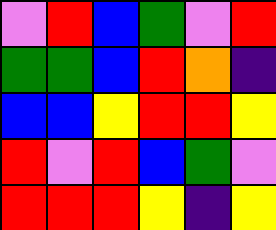[["violet", "red", "blue", "green", "violet", "red"], ["green", "green", "blue", "red", "orange", "indigo"], ["blue", "blue", "yellow", "red", "red", "yellow"], ["red", "violet", "red", "blue", "green", "violet"], ["red", "red", "red", "yellow", "indigo", "yellow"]]